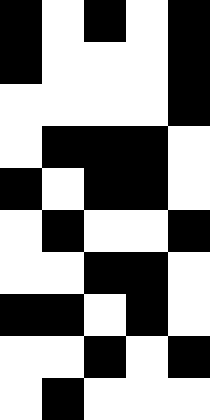[["black", "white", "black", "white", "black"], ["black", "white", "white", "white", "black"], ["white", "white", "white", "white", "black"], ["white", "black", "black", "black", "white"], ["black", "white", "black", "black", "white"], ["white", "black", "white", "white", "black"], ["white", "white", "black", "black", "white"], ["black", "black", "white", "black", "white"], ["white", "white", "black", "white", "black"], ["white", "black", "white", "white", "white"]]